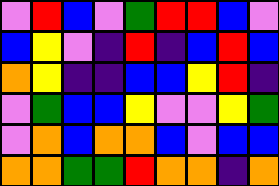[["violet", "red", "blue", "violet", "green", "red", "red", "blue", "violet"], ["blue", "yellow", "violet", "indigo", "red", "indigo", "blue", "red", "blue"], ["orange", "yellow", "indigo", "indigo", "blue", "blue", "yellow", "red", "indigo"], ["violet", "green", "blue", "blue", "yellow", "violet", "violet", "yellow", "green"], ["violet", "orange", "blue", "orange", "orange", "blue", "violet", "blue", "blue"], ["orange", "orange", "green", "green", "red", "orange", "orange", "indigo", "orange"]]